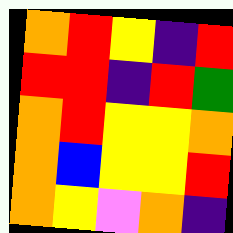[["orange", "red", "yellow", "indigo", "red"], ["red", "red", "indigo", "red", "green"], ["orange", "red", "yellow", "yellow", "orange"], ["orange", "blue", "yellow", "yellow", "red"], ["orange", "yellow", "violet", "orange", "indigo"]]